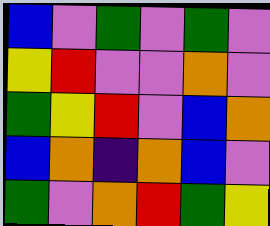[["blue", "violet", "green", "violet", "green", "violet"], ["yellow", "red", "violet", "violet", "orange", "violet"], ["green", "yellow", "red", "violet", "blue", "orange"], ["blue", "orange", "indigo", "orange", "blue", "violet"], ["green", "violet", "orange", "red", "green", "yellow"]]